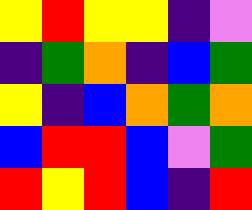[["yellow", "red", "yellow", "yellow", "indigo", "violet"], ["indigo", "green", "orange", "indigo", "blue", "green"], ["yellow", "indigo", "blue", "orange", "green", "orange"], ["blue", "red", "red", "blue", "violet", "green"], ["red", "yellow", "red", "blue", "indigo", "red"]]